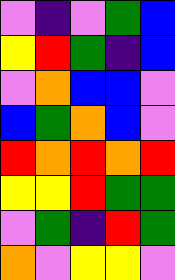[["violet", "indigo", "violet", "green", "blue"], ["yellow", "red", "green", "indigo", "blue"], ["violet", "orange", "blue", "blue", "violet"], ["blue", "green", "orange", "blue", "violet"], ["red", "orange", "red", "orange", "red"], ["yellow", "yellow", "red", "green", "green"], ["violet", "green", "indigo", "red", "green"], ["orange", "violet", "yellow", "yellow", "violet"]]